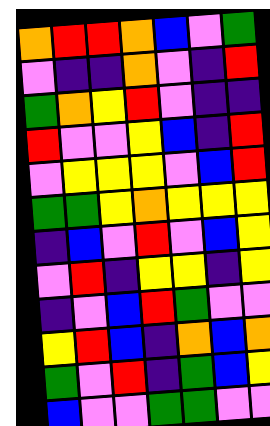[["orange", "red", "red", "orange", "blue", "violet", "green"], ["violet", "indigo", "indigo", "orange", "violet", "indigo", "red"], ["green", "orange", "yellow", "red", "violet", "indigo", "indigo"], ["red", "violet", "violet", "yellow", "blue", "indigo", "red"], ["violet", "yellow", "yellow", "yellow", "violet", "blue", "red"], ["green", "green", "yellow", "orange", "yellow", "yellow", "yellow"], ["indigo", "blue", "violet", "red", "violet", "blue", "yellow"], ["violet", "red", "indigo", "yellow", "yellow", "indigo", "yellow"], ["indigo", "violet", "blue", "red", "green", "violet", "violet"], ["yellow", "red", "blue", "indigo", "orange", "blue", "orange"], ["green", "violet", "red", "indigo", "green", "blue", "yellow"], ["blue", "violet", "violet", "green", "green", "violet", "violet"]]